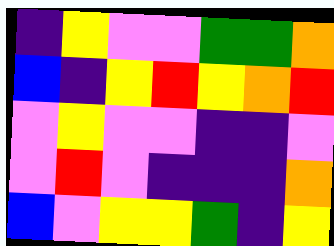[["indigo", "yellow", "violet", "violet", "green", "green", "orange"], ["blue", "indigo", "yellow", "red", "yellow", "orange", "red"], ["violet", "yellow", "violet", "violet", "indigo", "indigo", "violet"], ["violet", "red", "violet", "indigo", "indigo", "indigo", "orange"], ["blue", "violet", "yellow", "yellow", "green", "indigo", "yellow"]]